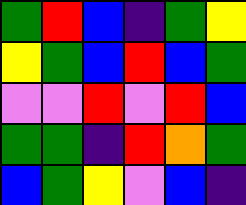[["green", "red", "blue", "indigo", "green", "yellow"], ["yellow", "green", "blue", "red", "blue", "green"], ["violet", "violet", "red", "violet", "red", "blue"], ["green", "green", "indigo", "red", "orange", "green"], ["blue", "green", "yellow", "violet", "blue", "indigo"]]